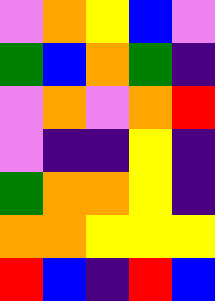[["violet", "orange", "yellow", "blue", "violet"], ["green", "blue", "orange", "green", "indigo"], ["violet", "orange", "violet", "orange", "red"], ["violet", "indigo", "indigo", "yellow", "indigo"], ["green", "orange", "orange", "yellow", "indigo"], ["orange", "orange", "yellow", "yellow", "yellow"], ["red", "blue", "indigo", "red", "blue"]]